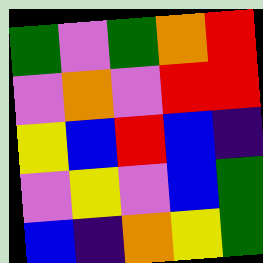[["green", "violet", "green", "orange", "red"], ["violet", "orange", "violet", "red", "red"], ["yellow", "blue", "red", "blue", "indigo"], ["violet", "yellow", "violet", "blue", "green"], ["blue", "indigo", "orange", "yellow", "green"]]